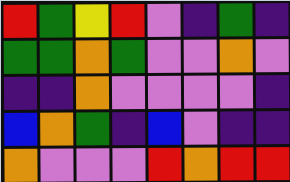[["red", "green", "yellow", "red", "violet", "indigo", "green", "indigo"], ["green", "green", "orange", "green", "violet", "violet", "orange", "violet"], ["indigo", "indigo", "orange", "violet", "violet", "violet", "violet", "indigo"], ["blue", "orange", "green", "indigo", "blue", "violet", "indigo", "indigo"], ["orange", "violet", "violet", "violet", "red", "orange", "red", "red"]]